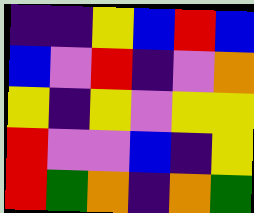[["indigo", "indigo", "yellow", "blue", "red", "blue"], ["blue", "violet", "red", "indigo", "violet", "orange"], ["yellow", "indigo", "yellow", "violet", "yellow", "yellow"], ["red", "violet", "violet", "blue", "indigo", "yellow"], ["red", "green", "orange", "indigo", "orange", "green"]]